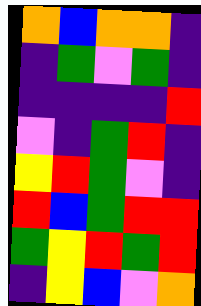[["orange", "blue", "orange", "orange", "indigo"], ["indigo", "green", "violet", "green", "indigo"], ["indigo", "indigo", "indigo", "indigo", "red"], ["violet", "indigo", "green", "red", "indigo"], ["yellow", "red", "green", "violet", "indigo"], ["red", "blue", "green", "red", "red"], ["green", "yellow", "red", "green", "red"], ["indigo", "yellow", "blue", "violet", "orange"]]